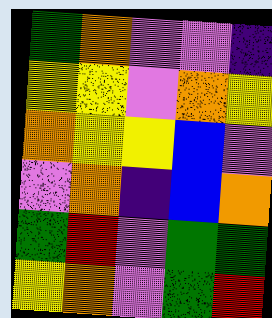[["green", "orange", "violet", "violet", "indigo"], ["yellow", "yellow", "violet", "orange", "yellow"], ["orange", "yellow", "yellow", "blue", "violet"], ["violet", "orange", "indigo", "blue", "orange"], ["green", "red", "violet", "green", "green"], ["yellow", "orange", "violet", "green", "red"]]